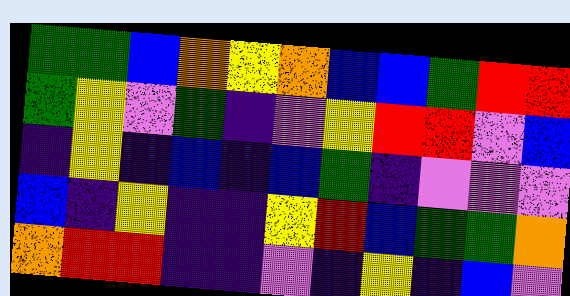[["green", "green", "blue", "orange", "yellow", "orange", "blue", "blue", "green", "red", "red"], ["green", "yellow", "violet", "green", "indigo", "violet", "yellow", "red", "red", "violet", "blue"], ["indigo", "yellow", "indigo", "blue", "indigo", "blue", "green", "indigo", "violet", "violet", "violet"], ["blue", "indigo", "yellow", "indigo", "indigo", "yellow", "red", "blue", "green", "green", "orange"], ["orange", "red", "red", "indigo", "indigo", "violet", "indigo", "yellow", "indigo", "blue", "violet"]]